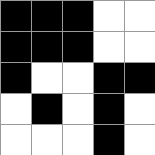[["black", "black", "black", "white", "white"], ["black", "black", "black", "white", "white"], ["black", "white", "white", "black", "black"], ["white", "black", "white", "black", "white"], ["white", "white", "white", "black", "white"]]